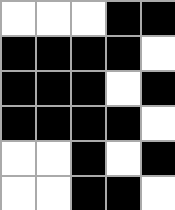[["white", "white", "white", "black", "black"], ["black", "black", "black", "black", "white"], ["black", "black", "black", "white", "black"], ["black", "black", "black", "black", "white"], ["white", "white", "black", "white", "black"], ["white", "white", "black", "black", "white"]]